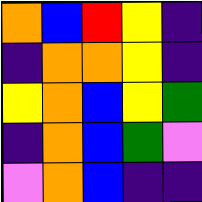[["orange", "blue", "red", "yellow", "indigo"], ["indigo", "orange", "orange", "yellow", "indigo"], ["yellow", "orange", "blue", "yellow", "green"], ["indigo", "orange", "blue", "green", "violet"], ["violet", "orange", "blue", "indigo", "indigo"]]